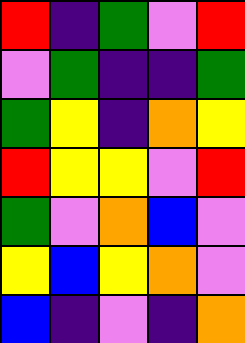[["red", "indigo", "green", "violet", "red"], ["violet", "green", "indigo", "indigo", "green"], ["green", "yellow", "indigo", "orange", "yellow"], ["red", "yellow", "yellow", "violet", "red"], ["green", "violet", "orange", "blue", "violet"], ["yellow", "blue", "yellow", "orange", "violet"], ["blue", "indigo", "violet", "indigo", "orange"]]